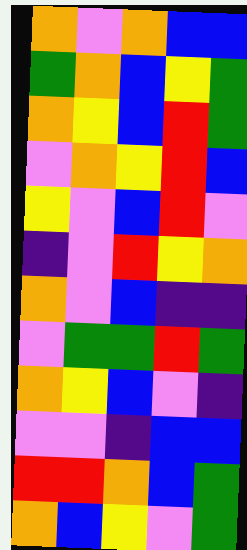[["orange", "violet", "orange", "blue", "blue"], ["green", "orange", "blue", "yellow", "green"], ["orange", "yellow", "blue", "red", "green"], ["violet", "orange", "yellow", "red", "blue"], ["yellow", "violet", "blue", "red", "violet"], ["indigo", "violet", "red", "yellow", "orange"], ["orange", "violet", "blue", "indigo", "indigo"], ["violet", "green", "green", "red", "green"], ["orange", "yellow", "blue", "violet", "indigo"], ["violet", "violet", "indigo", "blue", "blue"], ["red", "red", "orange", "blue", "green"], ["orange", "blue", "yellow", "violet", "green"]]